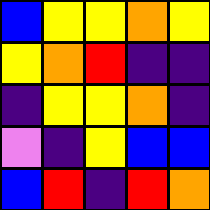[["blue", "yellow", "yellow", "orange", "yellow"], ["yellow", "orange", "red", "indigo", "indigo"], ["indigo", "yellow", "yellow", "orange", "indigo"], ["violet", "indigo", "yellow", "blue", "blue"], ["blue", "red", "indigo", "red", "orange"]]